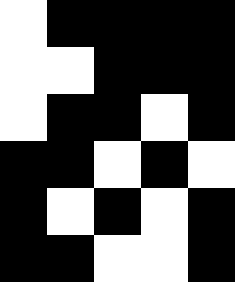[["white", "black", "black", "black", "black"], ["white", "white", "black", "black", "black"], ["white", "black", "black", "white", "black"], ["black", "black", "white", "black", "white"], ["black", "white", "black", "white", "black"], ["black", "black", "white", "white", "black"]]